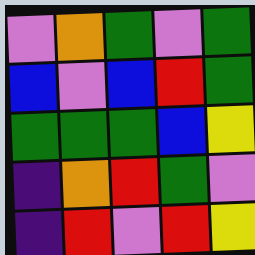[["violet", "orange", "green", "violet", "green"], ["blue", "violet", "blue", "red", "green"], ["green", "green", "green", "blue", "yellow"], ["indigo", "orange", "red", "green", "violet"], ["indigo", "red", "violet", "red", "yellow"]]